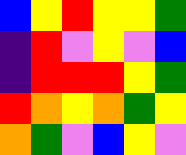[["blue", "yellow", "red", "yellow", "yellow", "green"], ["indigo", "red", "violet", "yellow", "violet", "blue"], ["indigo", "red", "red", "red", "yellow", "green"], ["red", "orange", "yellow", "orange", "green", "yellow"], ["orange", "green", "violet", "blue", "yellow", "violet"]]